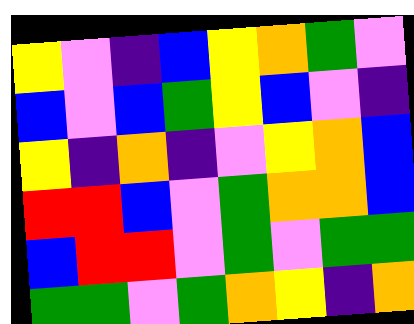[["yellow", "violet", "indigo", "blue", "yellow", "orange", "green", "violet"], ["blue", "violet", "blue", "green", "yellow", "blue", "violet", "indigo"], ["yellow", "indigo", "orange", "indigo", "violet", "yellow", "orange", "blue"], ["red", "red", "blue", "violet", "green", "orange", "orange", "blue"], ["blue", "red", "red", "violet", "green", "violet", "green", "green"], ["green", "green", "violet", "green", "orange", "yellow", "indigo", "orange"]]